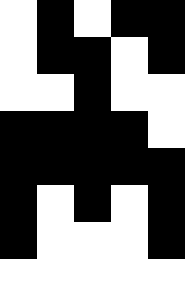[["white", "black", "white", "black", "black"], ["white", "black", "black", "white", "black"], ["white", "white", "black", "white", "white"], ["black", "black", "black", "black", "white"], ["black", "black", "black", "black", "black"], ["black", "white", "black", "white", "black"], ["black", "white", "white", "white", "black"], ["white", "white", "white", "white", "white"]]